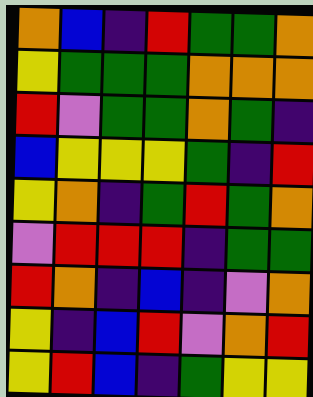[["orange", "blue", "indigo", "red", "green", "green", "orange"], ["yellow", "green", "green", "green", "orange", "orange", "orange"], ["red", "violet", "green", "green", "orange", "green", "indigo"], ["blue", "yellow", "yellow", "yellow", "green", "indigo", "red"], ["yellow", "orange", "indigo", "green", "red", "green", "orange"], ["violet", "red", "red", "red", "indigo", "green", "green"], ["red", "orange", "indigo", "blue", "indigo", "violet", "orange"], ["yellow", "indigo", "blue", "red", "violet", "orange", "red"], ["yellow", "red", "blue", "indigo", "green", "yellow", "yellow"]]